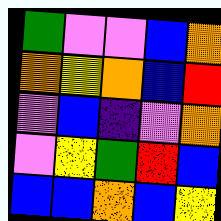[["green", "violet", "violet", "blue", "orange"], ["orange", "yellow", "orange", "blue", "red"], ["violet", "blue", "indigo", "violet", "orange"], ["violet", "yellow", "green", "red", "blue"], ["blue", "blue", "orange", "blue", "yellow"]]